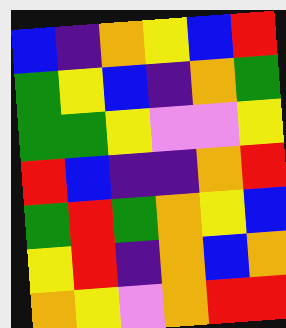[["blue", "indigo", "orange", "yellow", "blue", "red"], ["green", "yellow", "blue", "indigo", "orange", "green"], ["green", "green", "yellow", "violet", "violet", "yellow"], ["red", "blue", "indigo", "indigo", "orange", "red"], ["green", "red", "green", "orange", "yellow", "blue"], ["yellow", "red", "indigo", "orange", "blue", "orange"], ["orange", "yellow", "violet", "orange", "red", "red"]]